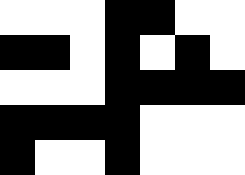[["white", "white", "white", "black", "black", "white", "white"], ["black", "black", "white", "black", "white", "black", "white"], ["white", "white", "white", "black", "black", "black", "black"], ["black", "black", "black", "black", "white", "white", "white"], ["black", "white", "white", "black", "white", "white", "white"]]